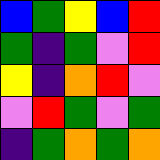[["blue", "green", "yellow", "blue", "red"], ["green", "indigo", "green", "violet", "red"], ["yellow", "indigo", "orange", "red", "violet"], ["violet", "red", "green", "violet", "green"], ["indigo", "green", "orange", "green", "orange"]]